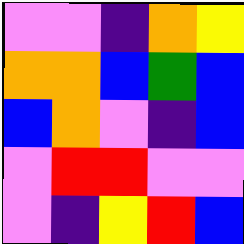[["violet", "violet", "indigo", "orange", "yellow"], ["orange", "orange", "blue", "green", "blue"], ["blue", "orange", "violet", "indigo", "blue"], ["violet", "red", "red", "violet", "violet"], ["violet", "indigo", "yellow", "red", "blue"]]